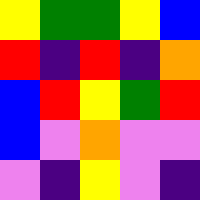[["yellow", "green", "green", "yellow", "blue"], ["red", "indigo", "red", "indigo", "orange"], ["blue", "red", "yellow", "green", "red"], ["blue", "violet", "orange", "violet", "violet"], ["violet", "indigo", "yellow", "violet", "indigo"]]